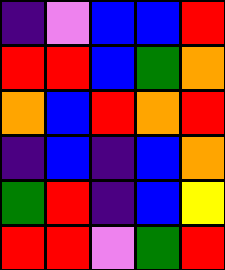[["indigo", "violet", "blue", "blue", "red"], ["red", "red", "blue", "green", "orange"], ["orange", "blue", "red", "orange", "red"], ["indigo", "blue", "indigo", "blue", "orange"], ["green", "red", "indigo", "blue", "yellow"], ["red", "red", "violet", "green", "red"]]